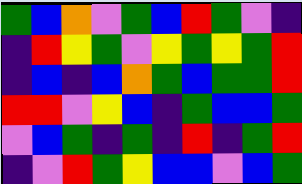[["green", "blue", "orange", "violet", "green", "blue", "red", "green", "violet", "indigo"], ["indigo", "red", "yellow", "green", "violet", "yellow", "green", "yellow", "green", "red"], ["indigo", "blue", "indigo", "blue", "orange", "green", "blue", "green", "green", "red"], ["red", "red", "violet", "yellow", "blue", "indigo", "green", "blue", "blue", "green"], ["violet", "blue", "green", "indigo", "green", "indigo", "red", "indigo", "green", "red"], ["indigo", "violet", "red", "green", "yellow", "blue", "blue", "violet", "blue", "green"]]